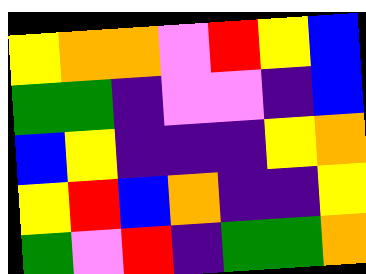[["yellow", "orange", "orange", "violet", "red", "yellow", "blue"], ["green", "green", "indigo", "violet", "violet", "indigo", "blue"], ["blue", "yellow", "indigo", "indigo", "indigo", "yellow", "orange"], ["yellow", "red", "blue", "orange", "indigo", "indigo", "yellow"], ["green", "violet", "red", "indigo", "green", "green", "orange"]]